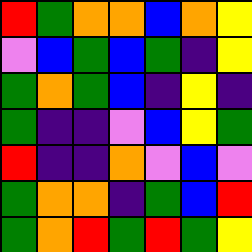[["red", "green", "orange", "orange", "blue", "orange", "yellow"], ["violet", "blue", "green", "blue", "green", "indigo", "yellow"], ["green", "orange", "green", "blue", "indigo", "yellow", "indigo"], ["green", "indigo", "indigo", "violet", "blue", "yellow", "green"], ["red", "indigo", "indigo", "orange", "violet", "blue", "violet"], ["green", "orange", "orange", "indigo", "green", "blue", "red"], ["green", "orange", "red", "green", "red", "green", "yellow"]]